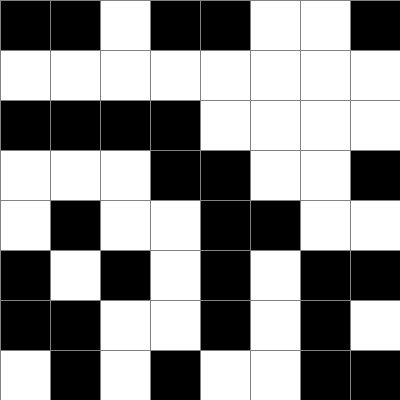[["black", "black", "white", "black", "black", "white", "white", "black"], ["white", "white", "white", "white", "white", "white", "white", "white"], ["black", "black", "black", "black", "white", "white", "white", "white"], ["white", "white", "white", "black", "black", "white", "white", "black"], ["white", "black", "white", "white", "black", "black", "white", "white"], ["black", "white", "black", "white", "black", "white", "black", "black"], ["black", "black", "white", "white", "black", "white", "black", "white"], ["white", "black", "white", "black", "white", "white", "black", "black"]]